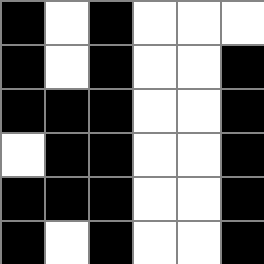[["black", "white", "black", "white", "white", "white"], ["black", "white", "black", "white", "white", "black"], ["black", "black", "black", "white", "white", "black"], ["white", "black", "black", "white", "white", "black"], ["black", "black", "black", "white", "white", "black"], ["black", "white", "black", "white", "white", "black"]]